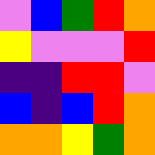[["violet", "blue", "green", "red", "orange"], ["yellow", "violet", "violet", "violet", "red"], ["indigo", "indigo", "red", "red", "violet"], ["blue", "indigo", "blue", "red", "orange"], ["orange", "orange", "yellow", "green", "orange"]]